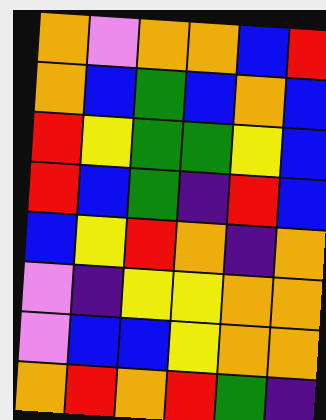[["orange", "violet", "orange", "orange", "blue", "red"], ["orange", "blue", "green", "blue", "orange", "blue"], ["red", "yellow", "green", "green", "yellow", "blue"], ["red", "blue", "green", "indigo", "red", "blue"], ["blue", "yellow", "red", "orange", "indigo", "orange"], ["violet", "indigo", "yellow", "yellow", "orange", "orange"], ["violet", "blue", "blue", "yellow", "orange", "orange"], ["orange", "red", "orange", "red", "green", "indigo"]]